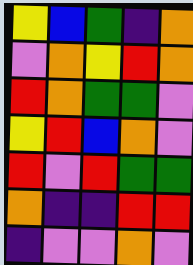[["yellow", "blue", "green", "indigo", "orange"], ["violet", "orange", "yellow", "red", "orange"], ["red", "orange", "green", "green", "violet"], ["yellow", "red", "blue", "orange", "violet"], ["red", "violet", "red", "green", "green"], ["orange", "indigo", "indigo", "red", "red"], ["indigo", "violet", "violet", "orange", "violet"]]